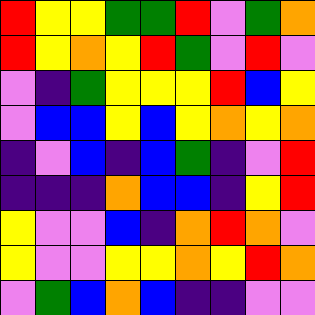[["red", "yellow", "yellow", "green", "green", "red", "violet", "green", "orange"], ["red", "yellow", "orange", "yellow", "red", "green", "violet", "red", "violet"], ["violet", "indigo", "green", "yellow", "yellow", "yellow", "red", "blue", "yellow"], ["violet", "blue", "blue", "yellow", "blue", "yellow", "orange", "yellow", "orange"], ["indigo", "violet", "blue", "indigo", "blue", "green", "indigo", "violet", "red"], ["indigo", "indigo", "indigo", "orange", "blue", "blue", "indigo", "yellow", "red"], ["yellow", "violet", "violet", "blue", "indigo", "orange", "red", "orange", "violet"], ["yellow", "violet", "violet", "yellow", "yellow", "orange", "yellow", "red", "orange"], ["violet", "green", "blue", "orange", "blue", "indigo", "indigo", "violet", "violet"]]